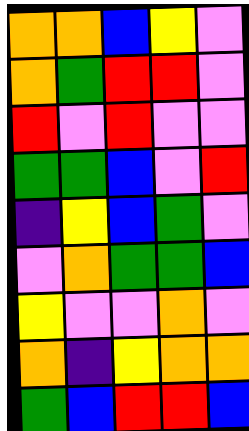[["orange", "orange", "blue", "yellow", "violet"], ["orange", "green", "red", "red", "violet"], ["red", "violet", "red", "violet", "violet"], ["green", "green", "blue", "violet", "red"], ["indigo", "yellow", "blue", "green", "violet"], ["violet", "orange", "green", "green", "blue"], ["yellow", "violet", "violet", "orange", "violet"], ["orange", "indigo", "yellow", "orange", "orange"], ["green", "blue", "red", "red", "blue"]]